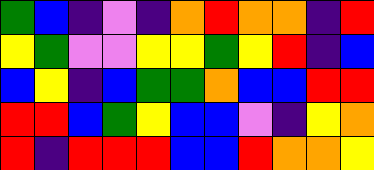[["green", "blue", "indigo", "violet", "indigo", "orange", "red", "orange", "orange", "indigo", "red"], ["yellow", "green", "violet", "violet", "yellow", "yellow", "green", "yellow", "red", "indigo", "blue"], ["blue", "yellow", "indigo", "blue", "green", "green", "orange", "blue", "blue", "red", "red"], ["red", "red", "blue", "green", "yellow", "blue", "blue", "violet", "indigo", "yellow", "orange"], ["red", "indigo", "red", "red", "red", "blue", "blue", "red", "orange", "orange", "yellow"]]